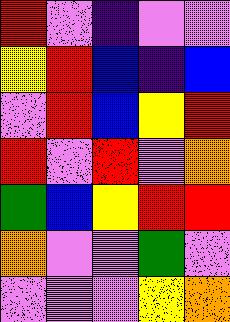[["red", "violet", "indigo", "violet", "violet"], ["yellow", "red", "blue", "indigo", "blue"], ["violet", "red", "blue", "yellow", "red"], ["red", "violet", "red", "violet", "orange"], ["green", "blue", "yellow", "red", "red"], ["orange", "violet", "violet", "green", "violet"], ["violet", "violet", "violet", "yellow", "orange"]]